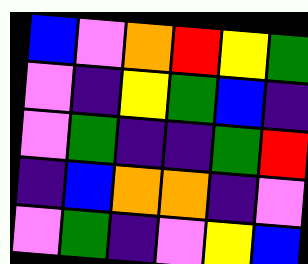[["blue", "violet", "orange", "red", "yellow", "green"], ["violet", "indigo", "yellow", "green", "blue", "indigo"], ["violet", "green", "indigo", "indigo", "green", "red"], ["indigo", "blue", "orange", "orange", "indigo", "violet"], ["violet", "green", "indigo", "violet", "yellow", "blue"]]